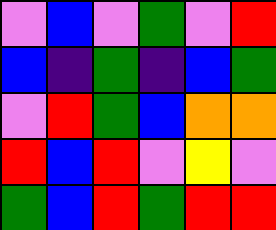[["violet", "blue", "violet", "green", "violet", "red"], ["blue", "indigo", "green", "indigo", "blue", "green"], ["violet", "red", "green", "blue", "orange", "orange"], ["red", "blue", "red", "violet", "yellow", "violet"], ["green", "blue", "red", "green", "red", "red"]]